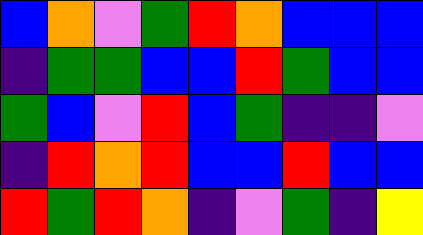[["blue", "orange", "violet", "green", "red", "orange", "blue", "blue", "blue"], ["indigo", "green", "green", "blue", "blue", "red", "green", "blue", "blue"], ["green", "blue", "violet", "red", "blue", "green", "indigo", "indigo", "violet"], ["indigo", "red", "orange", "red", "blue", "blue", "red", "blue", "blue"], ["red", "green", "red", "orange", "indigo", "violet", "green", "indigo", "yellow"]]